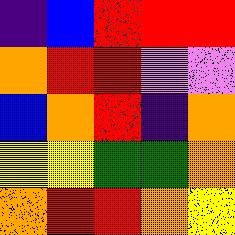[["indigo", "blue", "red", "red", "red"], ["orange", "red", "red", "violet", "violet"], ["blue", "orange", "red", "indigo", "orange"], ["yellow", "yellow", "green", "green", "orange"], ["orange", "red", "red", "orange", "yellow"]]